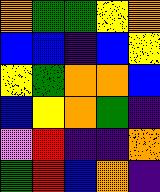[["orange", "green", "green", "yellow", "orange"], ["blue", "blue", "indigo", "blue", "yellow"], ["yellow", "green", "orange", "orange", "blue"], ["blue", "yellow", "orange", "green", "indigo"], ["violet", "red", "indigo", "indigo", "orange"], ["green", "red", "blue", "orange", "indigo"]]